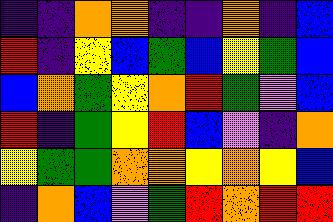[["indigo", "indigo", "orange", "orange", "indigo", "indigo", "orange", "indigo", "blue"], ["red", "indigo", "yellow", "blue", "green", "blue", "yellow", "green", "blue"], ["blue", "orange", "green", "yellow", "orange", "red", "green", "violet", "blue"], ["red", "indigo", "green", "yellow", "red", "blue", "violet", "indigo", "orange"], ["yellow", "green", "green", "orange", "orange", "yellow", "orange", "yellow", "blue"], ["indigo", "orange", "blue", "violet", "green", "red", "orange", "red", "red"]]